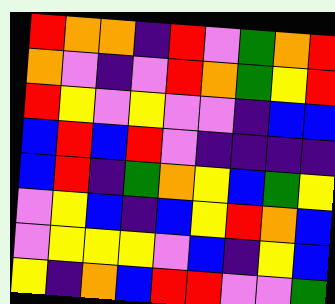[["red", "orange", "orange", "indigo", "red", "violet", "green", "orange", "red"], ["orange", "violet", "indigo", "violet", "red", "orange", "green", "yellow", "red"], ["red", "yellow", "violet", "yellow", "violet", "violet", "indigo", "blue", "blue"], ["blue", "red", "blue", "red", "violet", "indigo", "indigo", "indigo", "indigo"], ["blue", "red", "indigo", "green", "orange", "yellow", "blue", "green", "yellow"], ["violet", "yellow", "blue", "indigo", "blue", "yellow", "red", "orange", "blue"], ["violet", "yellow", "yellow", "yellow", "violet", "blue", "indigo", "yellow", "blue"], ["yellow", "indigo", "orange", "blue", "red", "red", "violet", "violet", "green"]]